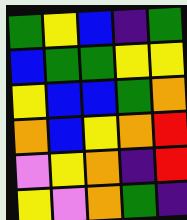[["green", "yellow", "blue", "indigo", "green"], ["blue", "green", "green", "yellow", "yellow"], ["yellow", "blue", "blue", "green", "orange"], ["orange", "blue", "yellow", "orange", "red"], ["violet", "yellow", "orange", "indigo", "red"], ["yellow", "violet", "orange", "green", "indigo"]]